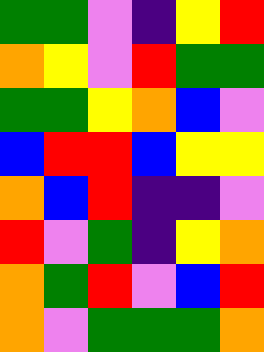[["green", "green", "violet", "indigo", "yellow", "red"], ["orange", "yellow", "violet", "red", "green", "green"], ["green", "green", "yellow", "orange", "blue", "violet"], ["blue", "red", "red", "blue", "yellow", "yellow"], ["orange", "blue", "red", "indigo", "indigo", "violet"], ["red", "violet", "green", "indigo", "yellow", "orange"], ["orange", "green", "red", "violet", "blue", "red"], ["orange", "violet", "green", "green", "green", "orange"]]